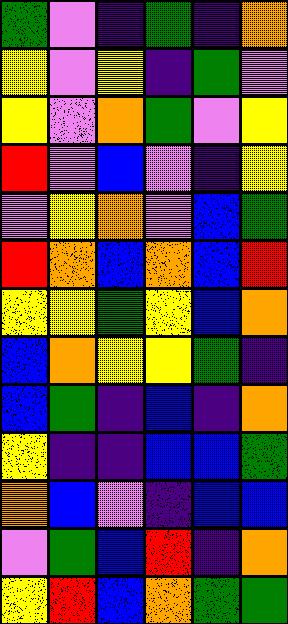[["green", "violet", "indigo", "green", "indigo", "orange"], ["yellow", "violet", "yellow", "indigo", "green", "violet"], ["yellow", "violet", "orange", "green", "violet", "yellow"], ["red", "violet", "blue", "violet", "indigo", "yellow"], ["violet", "yellow", "orange", "violet", "blue", "green"], ["red", "orange", "blue", "orange", "blue", "red"], ["yellow", "yellow", "green", "yellow", "blue", "orange"], ["blue", "orange", "yellow", "yellow", "green", "indigo"], ["blue", "green", "indigo", "blue", "indigo", "orange"], ["yellow", "indigo", "indigo", "blue", "blue", "green"], ["orange", "blue", "violet", "indigo", "blue", "blue"], ["violet", "green", "blue", "red", "indigo", "orange"], ["yellow", "red", "blue", "orange", "green", "green"]]